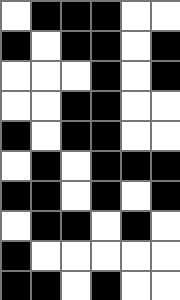[["white", "black", "black", "black", "white", "white"], ["black", "white", "black", "black", "white", "black"], ["white", "white", "white", "black", "white", "black"], ["white", "white", "black", "black", "white", "white"], ["black", "white", "black", "black", "white", "white"], ["white", "black", "white", "black", "black", "black"], ["black", "black", "white", "black", "white", "black"], ["white", "black", "black", "white", "black", "white"], ["black", "white", "white", "white", "white", "white"], ["black", "black", "white", "black", "white", "white"]]